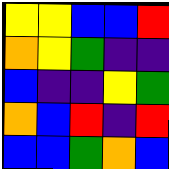[["yellow", "yellow", "blue", "blue", "red"], ["orange", "yellow", "green", "indigo", "indigo"], ["blue", "indigo", "indigo", "yellow", "green"], ["orange", "blue", "red", "indigo", "red"], ["blue", "blue", "green", "orange", "blue"]]